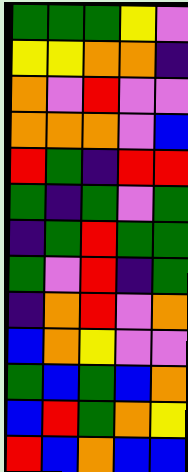[["green", "green", "green", "yellow", "violet"], ["yellow", "yellow", "orange", "orange", "indigo"], ["orange", "violet", "red", "violet", "violet"], ["orange", "orange", "orange", "violet", "blue"], ["red", "green", "indigo", "red", "red"], ["green", "indigo", "green", "violet", "green"], ["indigo", "green", "red", "green", "green"], ["green", "violet", "red", "indigo", "green"], ["indigo", "orange", "red", "violet", "orange"], ["blue", "orange", "yellow", "violet", "violet"], ["green", "blue", "green", "blue", "orange"], ["blue", "red", "green", "orange", "yellow"], ["red", "blue", "orange", "blue", "blue"]]